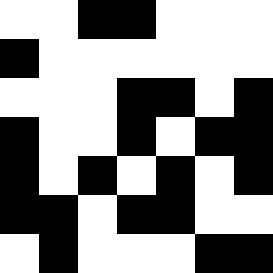[["white", "white", "black", "black", "white", "white", "white"], ["black", "white", "white", "white", "white", "white", "white"], ["white", "white", "white", "black", "black", "white", "black"], ["black", "white", "white", "black", "white", "black", "black"], ["black", "white", "black", "white", "black", "white", "black"], ["black", "black", "white", "black", "black", "white", "white"], ["white", "black", "white", "white", "white", "black", "black"]]